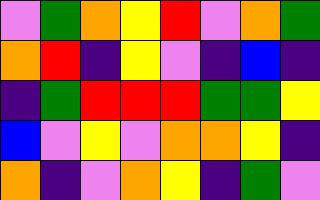[["violet", "green", "orange", "yellow", "red", "violet", "orange", "green"], ["orange", "red", "indigo", "yellow", "violet", "indigo", "blue", "indigo"], ["indigo", "green", "red", "red", "red", "green", "green", "yellow"], ["blue", "violet", "yellow", "violet", "orange", "orange", "yellow", "indigo"], ["orange", "indigo", "violet", "orange", "yellow", "indigo", "green", "violet"]]